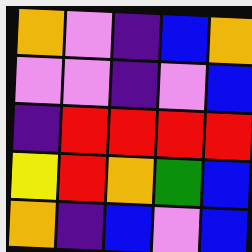[["orange", "violet", "indigo", "blue", "orange"], ["violet", "violet", "indigo", "violet", "blue"], ["indigo", "red", "red", "red", "red"], ["yellow", "red", "orange", "green", "blue"], ["orange", "indigo", "blue", "violet", "blue"]]